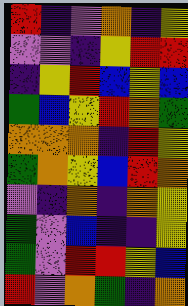[["red", "indigo", "violet", "orange", "indigo", "yellow"], ["violet", "violet", "indigo", "yellow", "red", "red"], ["indigo", "yellow", "red", "blue", "yellow", "blue"], ["green", "blue", "yellow", "red", "orange", "green"], ["orange", "orange", "orange", "indigo", "red", "yellow"], ["green", "orange", "yellow", "blue", "red", "orange"], ["violet", "indigo", "orange", "indigo", "orange", "yellow"], ["green", "violet", "blue", "indigo", "indigo", "yellow"], ["green", "violet", "red", "red", "yellow", "blue"], ["red", "violet", "orange", "green", "indigo", "orange"]]